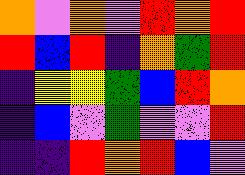[["orange", "violet", "orange", "violet", "red", "orange", "red"], ["red", "blue", "red", "indigo", "orange", "green", "red"], ["indigo", "yellow", "yellow", "green", "blue", "red", "orange"], ["indigo", "blue", "violet", "green", "violet", "violet", "red"], ["indigo", "indigo", "red", "orange", "red", "blue", "violet"]]